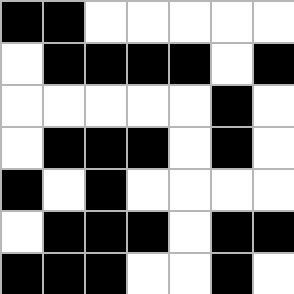[["black", "black", "white", "white", "white", "white", "white"], ["white", "black", "black", "black", "black", "white", "black"], ["white", "white", "white", "white", "white", "black", "white"], ["white", "black", "black", "black", "white", "black", "white"], ["black", "white", "black", "white", "white", "white", "white"], ["white", "black", "black", "black", "white", "black", "black"], ["black", "black", "black", "white", "white", "black", "white"]]